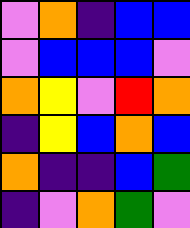[["violet", "orange", "indigo", "blue", "blue"], ["violet", "blue", "blue", "blue", "violet"], ["orange", "yellow", "violet", "red", "orange"], ["indigo", "yellow", "blue", "orange", "blue"], ["orange", "indigo", "indigo", "blue", "green"], ["indigo", "violet", "orange", "green", "violet"]]